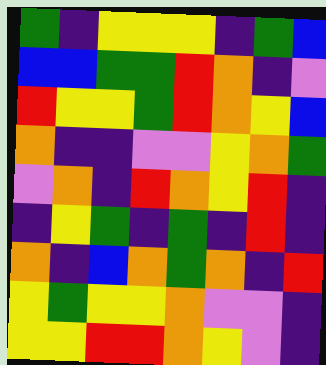[["green", "indigo", "yellow", "yellow", "yellow", "indigo", "green", "blue"], ["blue", "blue", "green", "green", "red", "orange", "indigo", "violet"], ["red", "yellow", "yellow", "green", "red", "orange", "yellow", "blue"], ["orange", "indigo", "indigo", "violet", "violet", "yellow", "orange", "green"], ["violet", "orange", "indigo", "red", "orange", "yellow", "red", "indigo"], ["indigo", "yellow", "green", "indigo", "green", "indigo", "red", "indigo"], ["orange", "indigo", "blue", "orange", "green", "orange", "indigo", "red"], ["yellow", "green", "yellow", "yellow", "orange", "violet", "violet", "indigo"], ["yellow", "yellow", "red", "red", "orange", "yellow", "violet", "indigo"]]